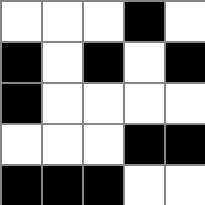[["white", "white", "white", "black", "white"], ["black", "white", "black", "white", "black"], ["black", "white", "white", "white", "white"], ["white", "white", "white", "black", "black"], ["black", "black", "black", "white", "white"]]